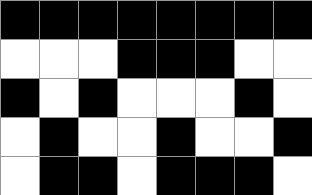[["black", "black", "black", "black", "black", "black", "black", "black"], ["white", "white", "white", "black", "black", "black", "white", "white"], ["black", "white", "black", "white", "white", "white", "black", "white"], ["white", "black", "white", "white", "black", "white", "white", "black"], ["white", "black", "black", "white", "black", "black", "black", "white"]]